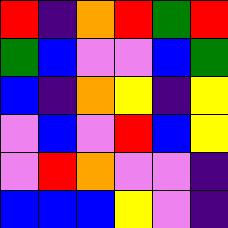[["red", "indigo", "orange", "red", "green", "red"], ["green", "blue", "violet", "violet", "blue", "green"], ["blue", "indigo", "orange", "yellow", "indigo", "yellow"], ["violet", "blue", "violet", "red", "blue", "yellow"], ["violet", "red", "orange", "violet", "violet", "indigo"], ["blue", "blue", "blue", "yellow", "violet", "indigo"]]